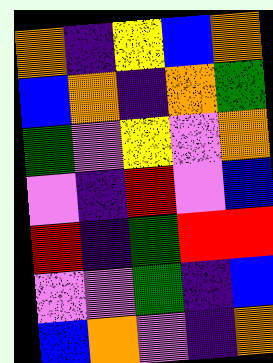[["orange", "indigo", "yellow", "blue", "orange"], ["blue", "orange", "indigo", "orange", "green"], ["green", "violet", "yellow", "violet", "orange"], ["violet", "indigo", "red", "violet", "blue"], ["red", "indigo", "green", "red", "red"], ["violet", "violet", "green", "indigo", "blue"], ["blue", "orange", "violet", "indigo", "orange"]]